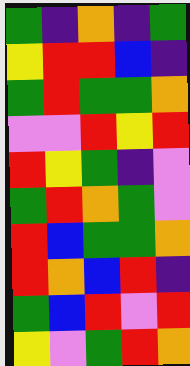[["green", "indigo", "orange", "indigo", "green"], ["yellow", "red", "red", "blue", "indigo"], ["green", "red", "green", "green", "orange"], ["violet", "violet", "red", "yellow", "red"], ["red", "yellow", "green", "indigo", "violet"], ["green", "red", "orange", "green", "violet"], ["red", "blue", "green", "green", "orange"], ["red", "orange", "blue", "red", "indigo"], ["green", "blue", "red", "violet", "red"], ["yellow", "violet", "green", "red", "orange"]]